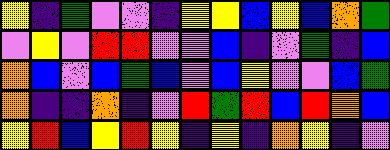[["yellow", "indigo", "green", "violet", "violet", "indigo", "yellow", "yellow", "blue", "yellow", "blue", "orange", "green"], ["violet", "yellow", "violet", "red", "red", "violet", "violet", "blue", "indigo", "violet", "green", "indigo", "blue"], ["orange", "blue", "violet", "blue", "green", "blue", "violet", "blue", "yellow", "violet", "violet", "blue", "green"], ["orange", "indigo", "indigo", "orange", "indigo", "violet", "red", "green", "red", "blue", "red", "orange", "blue"], ["yellow", "red", "blue", "yellow", "red", "yellow", "indigo", "yellow", "indigo", "orange", "yellow", "indigo", "violet"]]